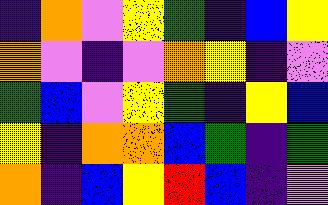[["indigo", "orange", "violet", "yellow", "green", "indigo", "blue", "yellow"], ["orange", "violet", "indigo", "violet", "orange", "yellow", "indigo", "violet"], ["green", "blue", "violet", "yellow", "green", "indigo", "yellow", "blue"], ["yellow", "indigo", "orange", "orange", "blue", "green", "indigo", "green"], ["orange", "indigo", "blue", "yellow", "red", "blue", "indigo", "violet"]]